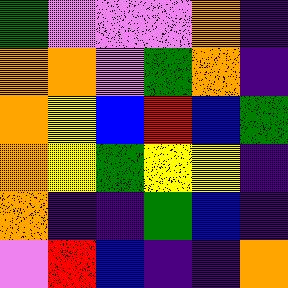[["green", "violet", "violet", "violet", "orange", "indigo"], ["orange", "orange", "violet", "green", "orange", "indigo"], ["orange", "yellow", "blue", "red", "blue", "green"], ["orange", "yellow", "green", "yellow", "yellow", "indigo"], ["orange", "indigo", "indigo", "green", "blue", "indigo"], ["violet", "red", "blue", "indigo", "indigo", "orange"]]